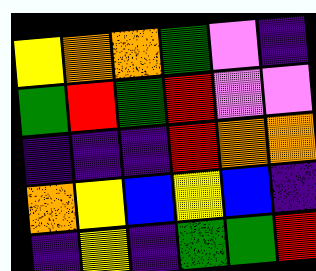[["yellow", "orange", "orange", "green", "violet", "indigo"], ["green", "red", "green", "red", "violet", "violet"], ["indigo", "indigo", "indigo", "red", "orange", "orange"], ["orange", "yellow", "blue", "yellow", "blue", "indigo"], ["indigo", "yellow", "indigo", "green", "green", "red"]]